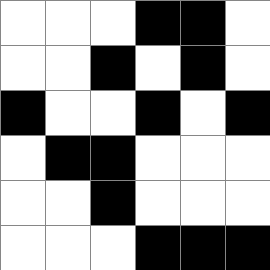[["white", "white", "white", "black", "black", "white"], ["white", "white", "black", "white", "black", "white"], ["black", "white", "white", "black", "white", "black"], ["white", "black", "black", "white", "white", "white"], ["white", "white", "black", "white", "white", "white"], ["white", "white", "white", "black", "black", "black"]]